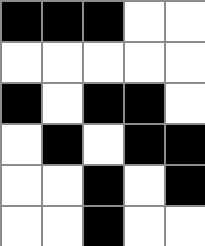[["black", "black", "black", "white", "white"], ["white", "white", "white", "white", "white"], ["black", "white", "black", "black", "white"], ["white", "black", "white", "black", "black"], ["white", "white", "black", "white", "black"], ["white", "white", "black", "white", "white"]]